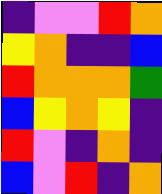[["indigo", "violet", "violet", "red", "orange"], ["yellow", "orange", "indigo", "indigo", "blue"], ["red", "orange", "orange", "orange", "green"], ["blue", "yellow", "orange", "yellow", "indigo"], ["red", "violet", "indigo", "orange", "indigo"], ["blue", "violet", "red", "indigo", "orange"]]